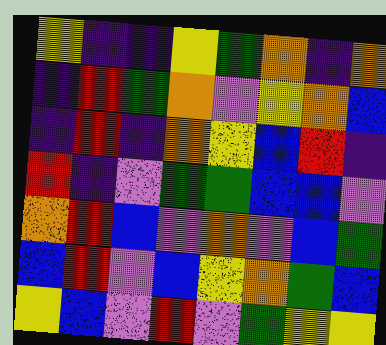[["yellow", "indigo", "indigo", "yellow", "green", "orange", "indigo", "orange"], ["indigo", "red", "green", "orange", "violet", "yellow", "orange", "blue"], ["indigo", "red", "indigo", "orange", "yellow", "blue", "red", "indigo"], ["red", "indigo", "violet", "green", "green", "blue", "blue", "violet"], ["orange", "red", "blue", "violet", "orange", "violet", "blue", "green"], ["blue", "red", "violet", "blue", "yellow", "orange", "green", "blue"], ["yellow", "blue", "violet", "red", "violet", "green", "yellow", "yellow"]]